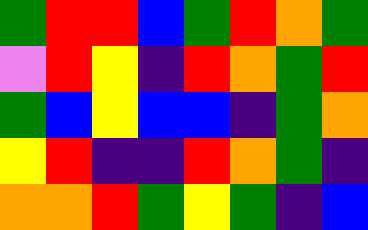[["green", "red", "red", "blue", "green", "red", "orange", "green"], ["violet", "red", "yellow", "indigo", "red", "orange", "green", "red"], ["green", "blue", "yellow", "blue", "blue", "indigo", "green", "orange"], ["yellow", "red", "indigo", "indigo", "red", "orange", "green", "indigo"], ["orange", "orange", "red", "green", "yellow", "green", "indigo", "blue"]]